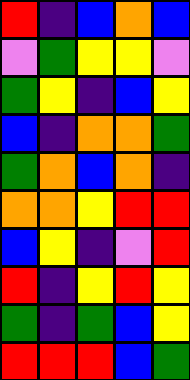[["red", "indigo", "blue", "orange", "blue"], ["violet", "green", "yellow", "yellow", "violet"], ["green", "yellow", "indigo", "blue", "yellow"], ["blue", "indigo", "orange", "orange", "green"], ["green", "orange", "blue", "orange", "indigo"], ["orange", "orange", "yellow", "red", "red"], ["blue", "yellow", "indigo", "violet", "red"], ["red", "indigo", "yellow", "red", "yellow"], ["green", "indigo", "green", "blue", "yellow"], ["red", "red", "red", "blue", "green"]]